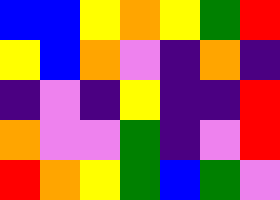[["blue", "blue", "yellow", "orange", "yellow", "green", "red"], ["yellow", "blue", "orange", "violet", "indigo", "orange", "indigo"], ["indigo", "violet", "indigo", "yellow", "indigo", "indigo", "red"], ["orange", "violet", "violet", "green", "indigo", "violet", "red"], ["red", "orange", "yellow", "green", "blue", "green", "violet"]]